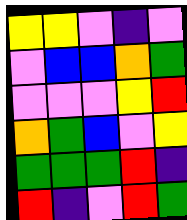[["yellow", "yellow", "violet", "indigo", "violet"], ["violet", "blue", "blue", "orange", "green"], ["violet", "violet", "violet", "yellow", "red"], ["orange", "green", "blue", "violet", "yellow"], ["green", "green", "green", "red", "indigo"], ["red", "indigo", "violet", "red", "green"]]